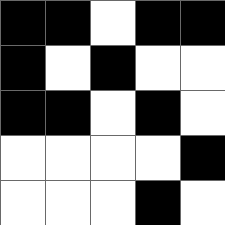[["black", "black", "white", "black", "black"], ["black", "white", "black", "white", "white"], ["black", "black", "white", "black", "white"], ["white", "white", "white", "white", "black"], ["white", "white", "white", "black", "white"]]